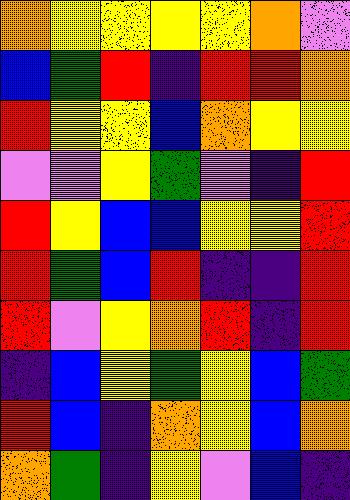[["orange", "yellow", "yellow", "yellow", "yellow", "orange", "violet"], ["blue", "green", "red", "indigo", "red", "red", "orange"], ["red", "yellow", "yellow", "blue", "orange", "yellow", "yellow"], ["violet", "violet", "yellow", "green", "violet", "indigo", "red"], ["red", "yellow", "blue", "blue", "yellow", "yellow", "red"], ["red", "green", "blue", "red", "indigo", "indigo", "red"], ["red", "violet", "yellow", "orange", "red", "indigo", "red"], ["indigo", "blue", "yellow", "green", "yellow", "blue", "green"], ["red", "blue", "indigo", "orange", "yellow", "blue", "orange"], ["orange", "green", "indigo", "yellow", "violet", "blue", "indigo"]]